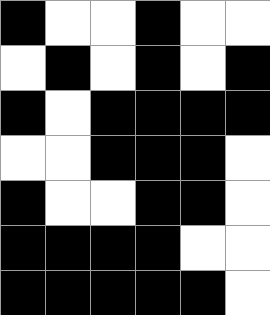[["black", "white", "white", "black", "white", "white"], ["white", "black", "white", "black", "white", "black"], ["black", "white", "black", "black", "black", "black"], ["white", "white", "black", "black", "black", "white"], ["black", "white", "white", "black", "black", "white"], ["black", "black", "black", "black", "white", "white"], ["black", "black", "black", "black", "black", "white"]]